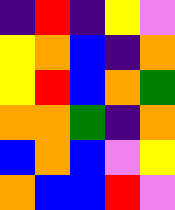[["indigo", "red", "indigo", "yellow", "violet"], ["yellow", "orange", "blue", "indigo", "orange"], ["yellow", "red", "blue", "orange", "green"], ["orange", "orange", "green", "indigo", "orange"], ["blue", "orange", "blue", "violet", "yellow"], ["orange", "blue", "blue", "red", "violet"]]